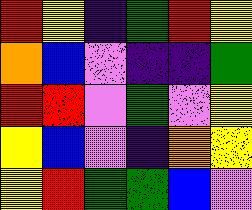[["red", "yellow", "indigo", "green", "red", "yellow"], ["orange", "blue", "violet", "indigo", "indigo", "green"], ["red", "red", "violet", "green", "violet", "yellow"], ["yellow", "blue", "violet", "indigo", "orange", "yellow"], ["yellow", "red", "green", "green", "blue", "violet"]]